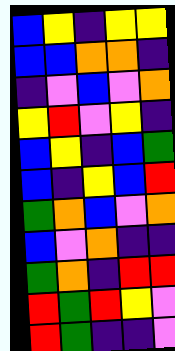[["blue", "yellow", "indigo", "yellow", "yellow"], ["blue", "blue", "orange", "orange", "indigo"], ["indigo", "violet", "blue", "violet", "orange"], ["yellow", "red", "violet", "yellow", "indigo"], ["blue", "yellow", "indigo", "blue", "green"], ["blue", "indigo", "yellow", "blue", "red"], ["green", "orange", "blue", "violet", "orange"], ["blue", "violet", "orange", "indigo", "indigo"], ["green", "orange", "indigo", "red", "red"], ["red", "green", "red", "yellow", "violet"], ["red", "green", "indigo", "indigo", "violet"]]